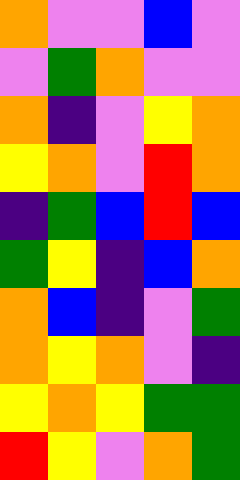[["orange", "violet", "violet", "blue", "violet"], ["violet", "green", "orange", "violet", "violet"], ["orange", "indigo", "violet", "yellow", "orange"], ["yellow", "orange", "violet", "red", "orange"], ["indigo", "green", "blue", "red", "blue"], ["green", "yellow", "indigo", "blue", "orange"], ["orange", "blue", "indigo", "violet", "green"], ["orange", "yellow", "orange", "violet", "indigo"], ["yellow", "orange", "yellow", "green", "green"], ["red", "yellow", "violet", "orange", "green"]]